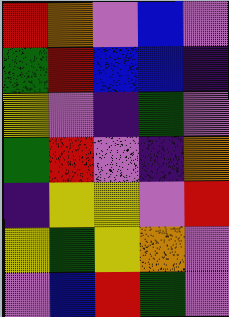[["red", "orange", "violet", "blue", "violet"], ["green", "red", "blue", "blue", "indigo"], ["yellow", "violet", "indigo", "green", "violet"], ["green", "red", "violet", "indigo", "orange"], ["indigo", "yellow", "yellow", "violet", "red"], ["yellow", "green", "yellow", "orange", "violet"], ["violet", "blue", "red", "green", "violet"]]